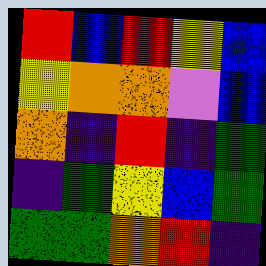[["red", "blue", "red", "yellow", "blue"], ["yellow", "orange", "orange", "violet", "blue"], ["orange", "indigo", "red", "indigo", "green"], ["indigo", "green", "yellow", "blue", "green"], ["green", "green", "orange", "red", "indigo"]]